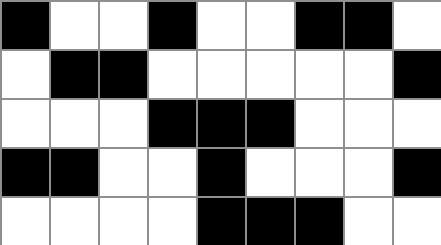[["black", "white", "white", "black", "white", "white", "black", "black", "white"], ["white", "black", "black", "white", "white", "white", "white", "white", "black"], ["white", "white", "white", "black", "black", "black", "white", "white", "white"], ["black", "black", "white", "white", "black", "white", "white", "white", "black"], ["white", "white", "white", "white", "black", "black", "black", "white", "white"]]